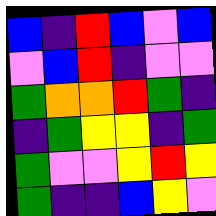[["blue", "indigo", "red", "blue", "violet", "blue"], ["violet", "blue", "red", "indigo", "violet", "violet"], ["green", "orange", "orange", "red", "green", "indigo"], ["indigo", "green", "yellow", "yellow", "indigo", "green"], ["green", "violet", "violet", "yellow", "red", "yellow"], ["green", "indigo", "indigo", "blue", "yellow", "violet"]]